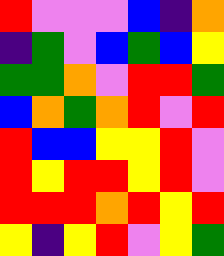[["red", "violet", "violet", "violet", "blue", "indigo", "orange"], ["indigo", "green", "violet", "blue", "green", "blue", "yellow"], ["green", "green", "orange", "violet", "red", "red", "green"], ["blue", "orange", "green", "orange", "red", "violet", "red"], ["red", "blue", "blue", "yellow", "yellow", "red", "violet"], ["red", "yellow", "red", "red", "yellow", "red", "violet"], ["red", "red", "red", "orange", "red", "yellow", "red"], ["yellow", "indigo", "yellow", "red", "violet", "yellow", "green"]]